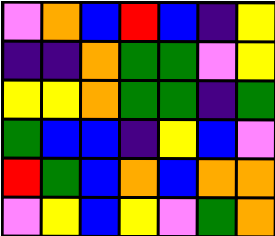[["violet", "orange", "blue", "red", "blue", "indigo", "yellow"], ["indigo", "indigo", "orange", "green", "green", "violet", "yellow"], ["yellow", "yellow", "orange", "green", "green", "indigo", "green"], ["green", "blue", "blue", "indigo", "yellow", "blue", "violet"], ["red", "green", "blue", "orange", "blue", "orange", "orange"], ["violet", "yellow", "blue", "yellow", "violet", "green", "orange"]]